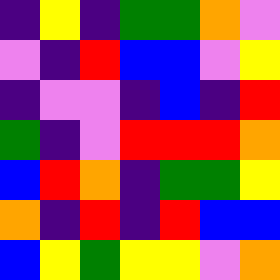[["indigo", "yellow", "indigo", "green", "green", "orange", "violet"], ["violet", "indigo", "red", "blue", "blue", "violet", "yellow"], ["indigo", "violet", "violet", "indigo", "blue", "indigo", "red"], ["green", "indigo", "violet", "red", "red", "red", "orange"], ["blue", "red", "orange", "indigo", "green", "green", "yellow"], ["orange", "indigo", "red", "indigo", "red", "blue", "blue"], ["blue", "yellow", "green", "yellow", "yellow", "violet", "orange"]]